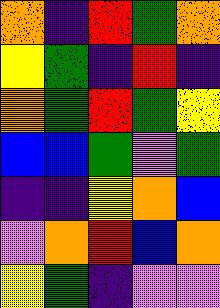[["orange", "indigo", "red", "green", "orange"], ["yellow", "green", "indigo", "red", "indigo"], ["orange", "green", "red", "green", "yellow"], ["blue", "blue", "green", "violet", "green"], ["indigo", "indigo", "yellow", "orange", "blue"], ["violet", "orange", "red", "blue", "orange"], ["yellow", "green", "indigo", "violet", "violet"]]